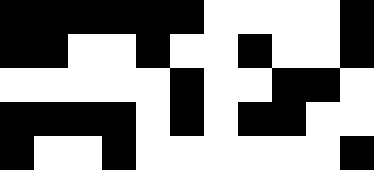[["black", "black", "black", "black", "black", "black", "white", "white", "white", "white", "black"], ["black", "black", "white", "white", "black", "white", "white", "black", "white", "white", "black"], ["white", "white", "white", "white", "white", "black", "white", "white", "black", "black", "white"], ["black", "black", "black", "black", "white", "black", "white", "black", "black", "white", "white"], ["black", "white", "white", "black", "white", "white", "white", "white", "white", "white", "black"]]